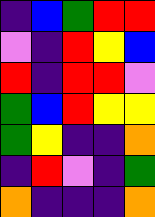[["indigo", "blue", "green", "red", "red"], ["violet", "indigo", "red", "yellow", "blue"], ["red", "indigo", "red", "red", "violet"], ["green", "blue", "red", "yellow", "yellow"], ["green", "yellow", "indigo", "indigo", "orange"], ["indigo", "red", "violet", "indigo", "green"], ["orange", "indigo", "indigo", "indigo", "orange"]]